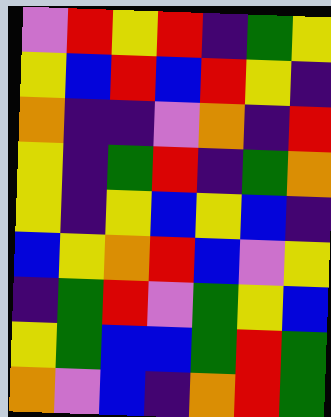[["violet", "red", "yellow", "red", "indigo", "green", "yellow"], ["yellow", "blue", "red", "blue", "red", "yellow", "indigo"], ["orange", "indigo", "indigo", "violet", "orange", "indigo", "red"], ["yellow", "indigo", "green", "red", "indigo", "green", "orange"], ["yellow", "indigo", "yellow", "blue", "yellow", "blue", "indigo"], ["blue", "yellow", "orange", "red", "blue", "violet", "yellow"], ["indigo", "green", "red", "violet", "green", "yellow", "blue"], ["yellow", "green", "blue", "blue", "green", "red", "green"], ["orange", "violet", "blue", "indigo", "orange", "red", "green"]]